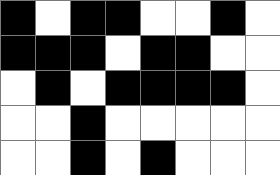[["black", "white", "black", "black", "white", "white", "black", "white"], ["black", "black", "black", "white", "black", "black", "white", "white"], ["white", "black", "white", "black", "black", "black", "black", "white"], ["white", "white", "black", "white", "white", "white", "white", "white"], ["white", "white", "black", "white", "black", "white", "white", "white"]]